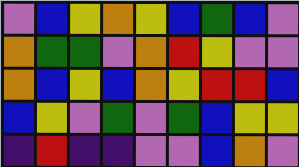[["violet", "blue", "yellow", "orange", "yellow", "blue", "green", "blue", "violet"], ["orange", "green", "green", "violet", "orange", "red", "yellow", "violet", "violet"], ["orange", "blue", "yellow", "blue", "orange", "yellow", "red", "red", "blue"], ["blue", "yellow", "violet", "green", "violet", "green", "blue", "yellow", "yellow"], ["indigo", "red", "indigo", "indigo", "violet", "violet", "blue", "orange", "violet"]]